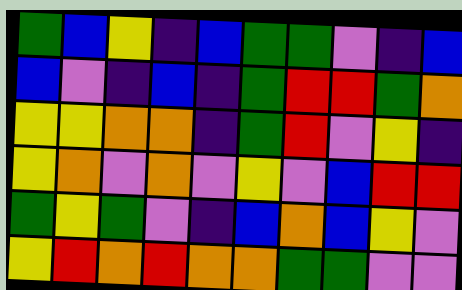[["green", "blue", "yellow", "indigo", "blue", "green", "green", "violet", "indigo", "blue"], ["blue", "violet", "indigo", "blue", "indigo", "green", "red", "red", "green", "orange"], ["yellow", "yellow", "orange", "orange", "indigo", "green", "red", "violet", "yellow", "indigo"], ["yellow", "orange", "violet", "orange", "violet", "yellow", "violet", "blue", "red", "red"], ["green", "yellow", "green", "violet", "indigo", "blue", "orange", "blue", "yellow", "violet"], ["yellow", "red", "orange", "red", "orange", "orange", "green", "green", "violet", "violet"]]